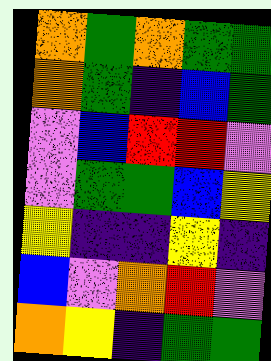[["orange", "green", "orange", "green", "green"], ["orange", "green", "indigo", "blue", "green"], ["violet", "blue", "red", "red", "violet"], ["violet", "green", "green", "blue", "yellow"], ["yellow", "indigo", "indigo", "yellow", "indigo"], ["blue", "violet", "orange", "red", "violet"], ["orange", "yellow", "indigo", "green", "green"]]